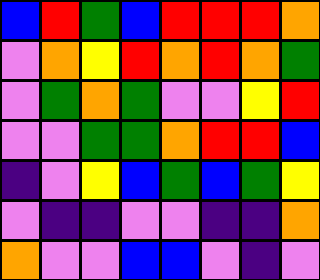[["blue", "red", "green", "blue", "red", "red", "red", "orange"], ["violet", "orange", "yellow", "red", "orange", "red", "orange", "green"], ["violet", "green", "orange", "green", "violet", "violet", "yellow", "red"], ["violet", "violet", "green", "green", "orange", "red", "red", "blue"], ["indigo", "violet", "yellow", "blue", "green", "blue", "green", "yellow"], ["violet", "indigo", "indigo", "violet", "violet", "indigo", "indigo", "orange"], ["orange", "violet", "violet", "blue", "blue", "violet", "indigo", "violet"]]